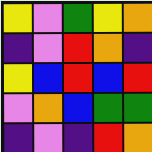[["yellow", "violet", "green", "yellow", "orange"], ["indigo", "violet", "red", "orange", "indigo"], ["yellow", "blue", "red", "blue", "red"], ["violet", "orange", "blue", "green", "green"], ["indigo", "violet", "indigo", "red", "orange"]]